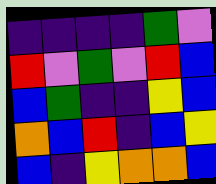[["indigo", "indigo", "indigo", "indigo", "green", "violet"], ["red", "violet", "green", "violet", "red", "blue"], ["blue", "green", "indigo", "indigo", "yellow", "blue"], ["orange", "blue", "red", "indigo", "blue", "yellow"], ["blue", "indigo", "yellow", "orange", "orange", "blue"]]